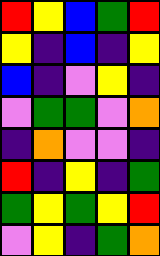[["red", "yellow", "blue", "green", "red"], ["yellow", "indigo", "blue", "indigo", "yellow"], ["blue", "indigo", "violet", "yellow", "indigo"], ["violet", "green", "green", "violet", "orange"], ["indigo", "orange", "violet", "violet", "indigo"], ["red", "indigo", "yellow", "indigo", "green"], ["green", "yellow", "green", "yellow", "red"], ["violet", "yellow", "indigo", "green", "orange"]]